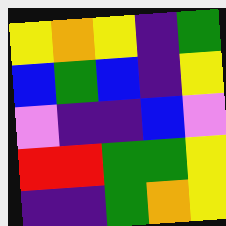[["yellow", "orange", "yellow", "indigo", "green"], ["blue", "green", "blue", "indigo", "yellow"], ["violet", "indigo", "indigo", "blue", "violet"], ["red", "red", "green", "green", "yellow"], ["indigo", "indigo", "green", "orange", "yellow"]]